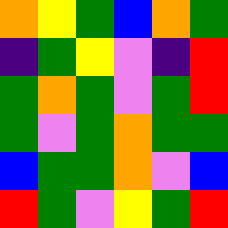[["orange", "yellow", "green", "blue", "orange", "green"], ["indigo", "green", "yellow", "violet", "indigo", "red"], ["green", "orange", "green", "violet", "green", "red"], ["green", "violet", "green", "orange", "green", "green"], ["blue", "green", "green", "orange", "violet", "blue"], ["red", "green", "violet", "yellow", "green", "red"]]